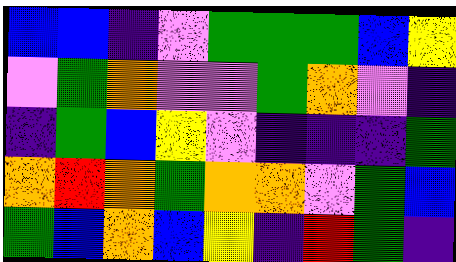[["blue", "blue", "indigo", "violet", "green", "green", "green", "blue", "yellow"], ["violet", "green", "orange", "violet", "violet", "green", "orange", "violet", "indigo"], ["indigo", "green", "blue", "yellow", "violet", "indigo", "indigo", "indigo", "green"], ["orange", "red", "orange", "green", "orange", "orange", "violet", "green", "blue"], ["green", "blue", "orange", "blue", "yellow", "indigo", "red", "green", "indigo"]]